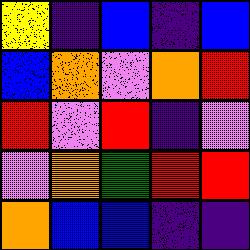[["yellow", "indigo", "blue", "indigo", "blue"], ["blue", "orange", "violet", "orange", "red"], ["red", "violet", "red", "indigo", "violet"], ["violet", "orange", "green", "red", "red"], ["orange", "blue", "blue", "indigo", "indigo"]]